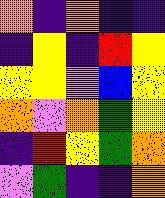[["orange", "indigo", "orange", "indigo", "indigo"], ["indigo", "yellow", "indigo", "red", "yellow"], ["yellow", "yellow", "violet", "blue", "yellow"], ["orange", "violet", "orange", "green", "yellow"], ["indigo", "red", "yellow", "green", "orange"], ["violet", "green", "indigo", "indigo", "orange"]]